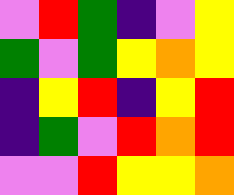[["violet", "red", "green", "indigo", "violet", "yellow"], ["green", "violet", "green", "yellow", "orange", "yellow"], ["indigo", "yellow", "red", "indigo", "yellow", "red"], ["indigo", "green", "violet", "red", "orange", "red"], ["violet", "violet", "red", "yellow", "yellow", "orange"]]